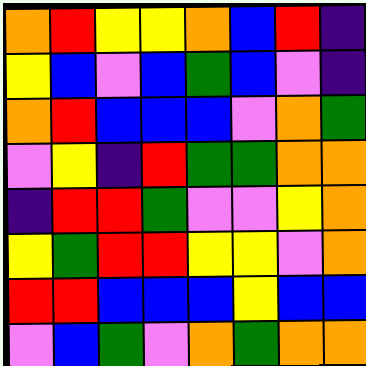[["orange", "red", "yellow", "yellow", "orange", "blue", "red", "indigo"], ["yellow", "blue", "violet", "blue", "green", "blue", "violet", "indigo"], ["orange", "red", "blue", "blue", "blue", "violet", "orange", "green"], ["violet", "yellow", "indigo", "red", "green", "green", "orange", "orange"], ["indigo", "red", "red", "green", "violet", "violet", "yellow", "orange"], ["yellow", "green", "red", "red", "yellow", "yellow", "violet", "orange"], ["red", "red", "blue", "blue", "blue", "yellow", "blue", "blue"], ["violet", "blue", "green", "violet", "orange", "green", "orange", "orange"]]